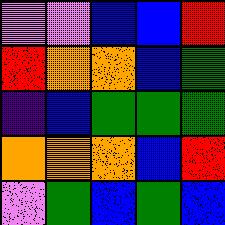[["violet", "violet", "blue", "blue", "red"], ["red", "orange", "orange", "blue", "green"], ["indigo", "blue", "green", "green", "green"], ["orange", "orange", "orange", "blue", "red"], ["violet", "green", "blue", "green", "blue"]]